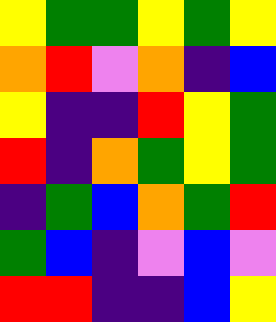[["yellow", "green", "green", "yellow", "green", "yellow"], ["orange", "red", "violet", "orange", "indigo", "blue"], ["yellow", "indigo", "indigo", "red", "yellow", "green"], ["red", "indigo", "orange", "green", "yellow", "green"], ["indigo", "green", "blue", "orange", "green", "red"], ["green", "blue", "indigo", "violet", "blue", "violet"], ["red", "red", "indigo", "indigo", "blue", "yellow"]]